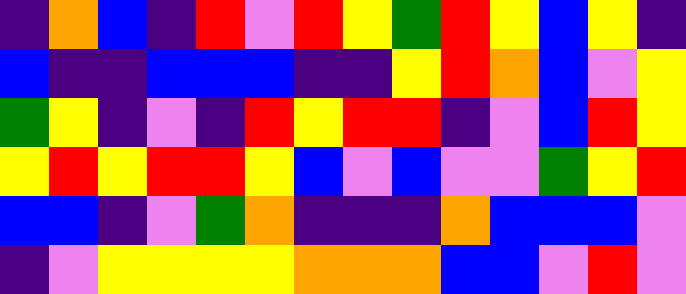[["indigo", "orange", "blue", "indigo", "red", "violet", "red", "yellow", "green", "red", "yellow", "blue", "yellow", "indigo"], ["blue", "indigo", "indigo", "blue", "blue", "blue", "indigo", "indigo", "yellow", "red", "orange", "blue", "violet", "yellow"], ["green", "yellow", "indigo", "violet", "indigo", "red", "yellow", "red", "red", "indigo", "violet", "blue", "red", "yellow"], ["yellow", "red", "yellow", "red", "red", "yellow", "blue", "violet", "blue", "violet", "violet", "green", "yellow", "red"], ["blue", "blue", "indigo", "violet", "green", "orange", "indigo", "indigo", "indigo", "orange", "blue", "blue", "blue", "violet"], ["indigo", "violet", "yellow", "yellow", "yellow", "yellow", "orange", "orange", "orange", "blue", "blue", "violet", "red", "violet"]]